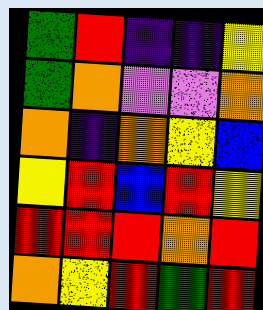[["green", "red", "indigo", "indigo", "yellow"], ["green", "orange", "violet", "violet", "orange"], ["orange", "indigo", "orange", "yellow", "blue"], ["yellow", "red", "blue", "red", "yellow"], ["red", "red", "red", "orange", "red"], ["orange", "yellow", "red", "green", "red"]]